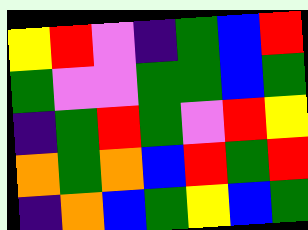[["yellow", "red", "violet", "indigo", "green", "blue", "red"], ["green", "violet", "violet", "green", "green", "blue", "green"], ["indigo", "green", "red", "green", "violet", "red", "yellow"], ["orange", "green", "orange", "blue", "red", "green", "red"], ["indigo", "orange", "blue", "green", "yellow", "blue", "green"]]